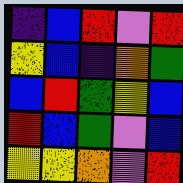[["indigo", "blue", "red", "violet", "red"], ["yellow", "blue", "indigo", "orange", "green"], ["blue", "red", "green", "yellow", "blue"], ["red", "blue", "green", "violet", "blue"], ["yellow", "yellow", "orange", "violet", "red"]]